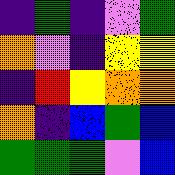[["indigo", "green", "indigo", "violet", "green"], ["orange", "violet", "indigo", "yellow", "yellow"], ["indigo", "red", "yellow", "orange", "orange"], ["orange", "indigo", "blue", "green", "blue"], ["green", "green", "green", "violet", "blue"]]